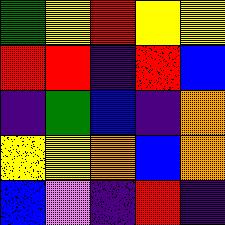[["green", "yellow", "red", "yellow", "yellow"], ["red", "red", "indigo", "red", "blue"], ["indigo", "green", "blue", "indigo", "orange"], ["yellow", "yellow", "orange", "blue", "orange"], ["blue", "violet", "indigo", "red", "indigo"]]